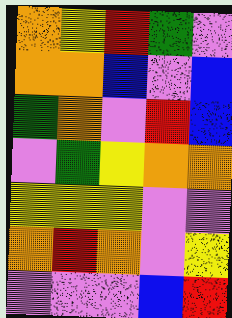[["orange", "yellow", "red", "green", "violet"], ["orange", "orange", "blue", "violet", "blue"], ["green", "orange", "violet", "red", "blue"], ["violet", "green", "yellow", "orange", "orange"], ["yellow", "yellow", "yellow", "violet", "violet"], ["orange", "red", "orange", "violet", "yellow"], ["violet", "violet", "violet", "blue", "red"]]